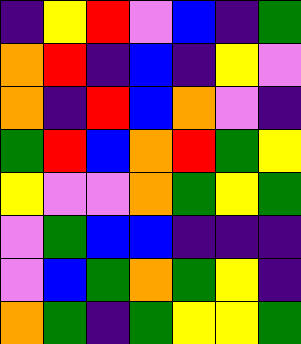[["indigo", "yellow", "red", "violet", "blue", "indigo", "green"], ["orange", "red", "indigo", "blue", "indigo", "yellow", "violet"], ["orange", "indigo", "red", "blue", "orange", "violet", "indigo"], ["green", "red", "blue", "orange", "red", "green", "yellow"], ["yellow", "violet", "violet", "orange", "green", "yellow", "green"], ["violet", "green", "blue", "blue", "indigo", "indigo", "indigo"], ["violet", "blue", "green", "orange", "green", "yellow", "indigo"], ["orange", "green", "indigo", "green", "yellow", "yellow", "green"]]